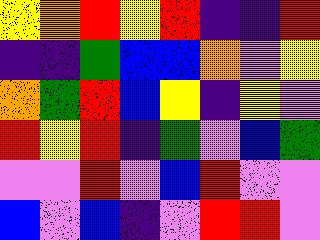[["yellow", "orange", "red", "yellow", "red", "indigo", "indigo", "red"], ["indigo", "indigo", "green", "blue", "blue", "orange", "violet", "yellow"], ["orange", "green", "red", "blue", "yellow", "indigo", "yellow", "violet"], ["red", "yellow", "red", "indigo", "green", "violet", "blue", "green"], ["violet", "violet", "red", "violet", "blue", "red", "violet", "violet"], ["blue", "violet", "blue", "indigo", "violet", "red", "red", "violet"]]